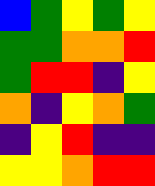[["blue", "green", "yellow", "green", "yellow"], ["green", "green", "orange", "orange", "red"], ["green", "red", "red", "indigo", "yellow"], ["orange", "indigo", "yellow", "orange", "green"], ["indigo", "yellow", "red", "indigo", "indigo"], ["yellow", "yellow", "orange", "red", "red"]]